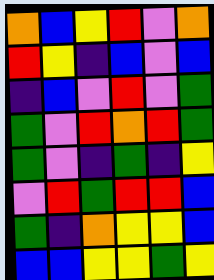[["orange", "blue", "yellow", "red", "violet", "orange"], ["red", "yellow", "indigo", "blue", "violet", "blue"], ["indigo", "blue", "violet", "red", "violet", "green"], ["green", "violet", "red", "orange", "red", "green"], ["green", "violet", "indigo", "green", "indigo", "yellow"], ["violet", "red", "green", "red", "red", "blue"], ["green", "indigo", "orange", "yellow", "yellow", "blue"], ["blue", "blue", "yellow", "yellow", "green", "yellow"]]